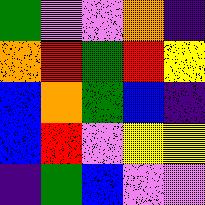[["green", "violet", "violet", "orange", "indigo"], ["orange", "red", "green", "red", "yellow"], ["blue", "orange", "green", "blue", "indigo"], ["blue", "red", "violet", "yellow", "yellow"], ["indigo", "green", "blue", "violet", "violet"]]